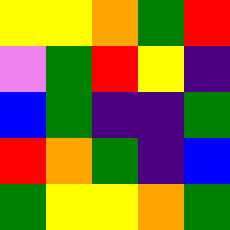[["yellow", "yellow", "orange", "green", "red"], ["violet", "green", "red", "yellow", "indigo"], ["blue", "green", "indigo", "indigo", "green"], ["red", "orange", "green", "indigo", "blue"], ["green", "yellow", "yellow", "orange", "green"]]